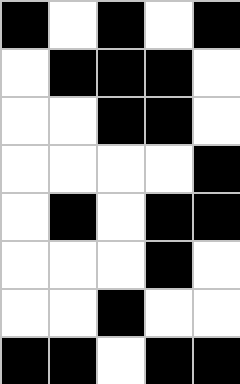[["black", "white", "black", "white", "black"], ["white", "black", "black", "black", "white"], ["white", "white", "black", "black", "white"], ["white", "white", "white", "white", "black"], ["white", "black", "white", "black", "black"], ["white", "white", "white", "black", "white"], ["white", "white", "black", "white", "white"], ["black", "black", "white", "black", "black"]]